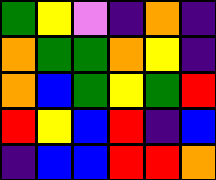[["green", "yellow", "violet", "indigo", "orange", "indigo"], ["orange", "green", "green", "orange", "yellow", "indigo"], ["orange", "blue", "green", "yellow", "green", "red"], ["red", "yellow", "blue", "red", "indigo", "blue"], ["indigo", "blue", "blue", "red", "red", "orange"]]